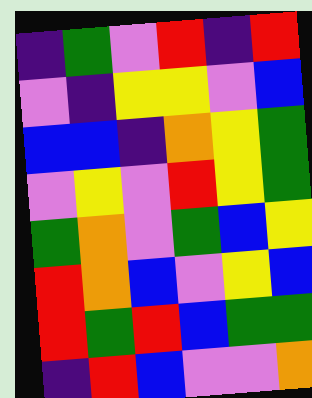[["indigo", "green", "violet", "red", "indigo", "red"], ["violet", "indigo", "yellow", "yellow", "violet", "blue"], ["blue", "blue", "indigo", "orange", "yellow", "green"], ["violet", "yellow", "violet", "red", "yellow", "green"], ["green", "orange", "violet", "green", "blue", "yellow"], ["red", "orange", "blue", "violet", "yellow", "blue"], ["red", "green", "red", "blue", "green", "green"], ["indigo", "red", "blue", "violet", "violet", "orange"]]